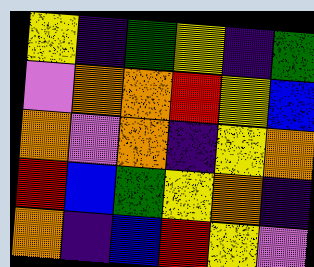[["yellow", "indigo", "green", "yellow", "indigo", "green"], ["violet", "orange", "orange", "red", "yellow", "blue"], ["orange", "violet", "orange", "indigo", "yellow", "orange"], ["red", "blue", "green", "yellow", "orange", "indigo"], ["orange", "indigo", "blue", "red", "yellow", "violet"]]